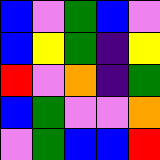[["blue", "violet", "green", "blue", "violet"], ["blue", "yellow", "green", "indigo", "yellow"], ["red", "violet", "orange", "indigo", "green"], ["blue", "green", "violet", "violet", "orange"], ["violet", "green", "blue", "blue", "red"]]